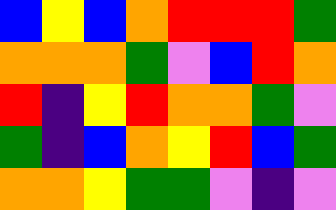[["blue", "yellow", "blue", "orange", "red", "red", "red", "green"], ["orange", "orange", "orange", "green", "violet", "blue", "red", "orange"], ["red", "indigo", "yellow", "red", "orange", "orange", "green", "violet"], ["green", "indigo", "blue", "orange", "yellow", "red", "blue", "green"], ["orange", "orange", "yellow", "green", "green", "violet", "indigo", "violet"]]